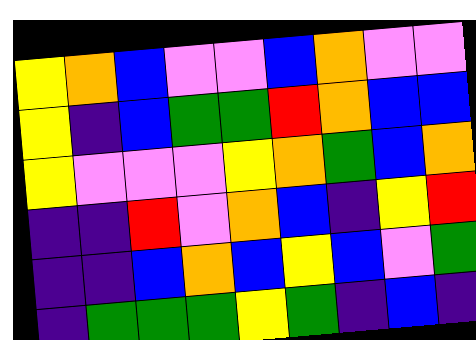[["yellow", "orange", "blue", "violet", "violet", "blue", "orange", "violet", "violet"], ["yellow", "indigo", "blue", "green", "green", "red", "orange", "blue", "blue"], ["yellow", "violet", "violet", "violet", "yellow", "orange", "green", "blue", "orange"], ["indigo", "indigo", "red", "violet", "orange", "blue", "indigo", "yellow", "red"], ["indigo", "indigo", "blue", "orange", "blue", "yellow", "blue", "violet", "green"], ["indigo", "green", "green", "green", "yellow", "green", "indigo", "blue", "indigo"]]